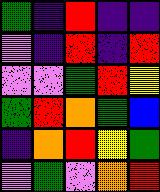[["green", "indigo", "red", "indigo", "indigo"], ["violet", "indigo", "red", "indigo", "red"], ["violet", "violet", "green", "red", "yellow"], ["green", "red", "orange", "green", "blue"], ["indigo", "orange", "red", "yellow", "green"], ["violet", "green", "violet", "orange", "red"]]